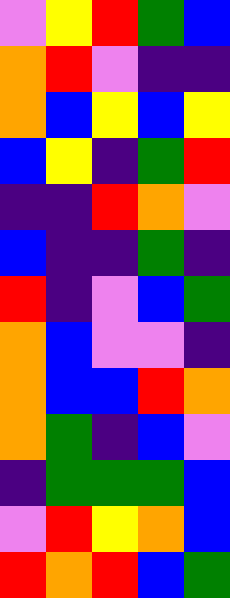[["violet", "yellow", "red", "green", "blue"], ["orange", "red", "violet", "indigo", "indigo"], ["orange", "blue", "yellow", "blue", "yellow"], ["blue", "yellow", "indigo", "green", "red"], ["indigo", "indigo", "red", "orange", "violet"], ["blue", "indigo", "indigo", "green", "indigo"], ["red", "indigo", "violet", "blue", "green"], ["orange", "blue", "violet", "violet", "indigo"], ["orange", "blue", "blue", "red", "orange"], ["orange", "green", "indigo", "blue", "violet"], ["indigo", "green", "green", "green", "blue"], ["violet", "red", "yellow", "orange", "blue"], ["red", "orange", "red", "blue", "green"]]